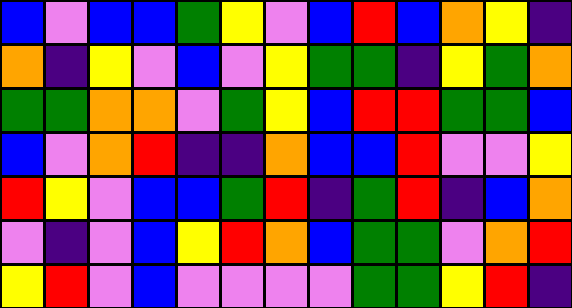[["blue", "violet", "blue", "blue", "green", "yellow", "violet", "blue", "red", "blue", "orange", "yellow", "indigo"], ["orange", "indigo", "yellow", "violet", "blue", "violet", "yellow", "green", "green", "indigo", "yellow", "green", "orange"], ["green", "green", "orange", "orange", "violet", "green", "yellow", "blue", "red", "red", "green", "green", "blue"], ["blue", "violet", "orange", "red", "indigo", "indigo", "orange", "blue", "blue", "red", "violet", "violet", "yellow"], ["red", "yellow", "violet", "blue", "blue", "green", "red", "indigo", "green", "red", "indigo", "blue", "orange"], ["violet", "indigo", "violet", "blue", "yellow", "red", "orange", "blue", "green", "green", "violet", "orange", "red"], ["yellow", "red", "violet", "blue", "violet", "violet", "violet", "violet", "green", "green", "yellow", "red", "indigo"]]